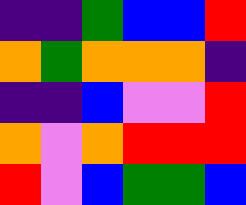[["indigo", "indigo", "green", "blue", "blue", "red"], ["orange", "green", "orange", "orange", "orange", "indigo"], ["indigo", "indigo", "blue", "violet", "violet", "red"], ["orange", "violet", "orange", "red", "red", "red"], ["red", "violet", "blue", "green", "green", "blue"]]